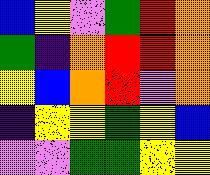[["blue", "yellow", "violet", "green", "red", "orange"], ["green", "indigo", "orange", "red", "red", "orange"], ["yellow", "blue", "orange", "red", "violet", "orange"], ["indigo", "yellow", "yellow", "green", "yellow", "blue"], ["violet", "violet", "green", "green", "yellow", "yellow"]]